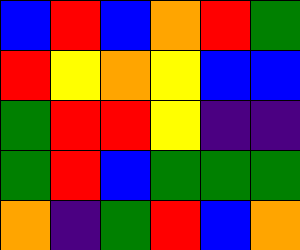[["blue", "red", "blue", "orange", "red", "green"], ["red", "yellow", "orange", "yellow", "blue", "blue"], ["green", "red", "red", "yellow", "indigo", "indigo"], ["green", "red", "blue", "green", "green", "green"], ["orange", "indigo", "green", "red", "blue", "orange"]]